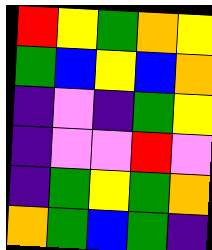[["red", "yellow", "green", "orange", "yellow"], ["green", "blue", "yellow", "blue", "orange"], ["indigo", "violet", "indigo", "green", "yellow"], ["indigo", "violet", "violet", "red", "violet"], ["indigo", "green", "yellow", "green", "orange"], ["orange", "green", "blue", "green", "indigo"]]